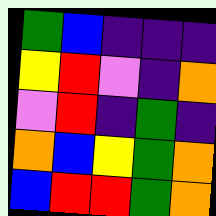[["green", "blue", "indigo", "indigo", "indigo"], ["yellow", "red", "violet", "indigo", "orange"], ["violet", "red", "indigo", "green", "indigo"], ["orange", "blue", "yellow", "green", "orange"], ["blue", "red", "red", "green", "orange"]]